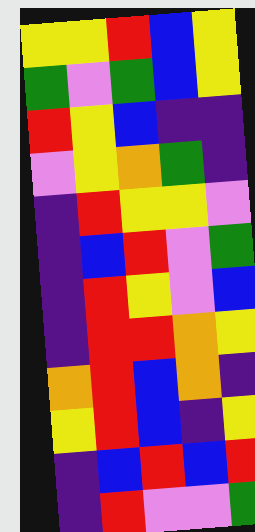[["yellow", "yellow", "red", "blue", "yellow"], ["green", "violet", "green", "blue", "yellow"], ["red", "yellow", "blue", "indigo", "indigo"], ["violet", "yellow", "orange", "green", "indigo"], ["indigo", "red", "yellow", "yellow", "violet"], ["indigo", "blue", "red", "violet", "green"], ["indigo", "red", "yellow", "violet", "blue"], ["indigo", "red", "red", "orange", "yellow"], ["orange", "red", "blue", "orange", "indigo"], ["yellow", "red", "blue", "indigo", "yellow"], ["indigo", "blue", "red", "blue", "red"], ["indigo", "red", "violet", "violet", "green"]]